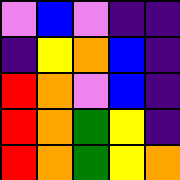[["violet", "blue", "violet", "indigo", "indigo"], ["indigo", "yellow", "orange", "blue", "indigo"], ["red", "orange", "violet", "blue", "indigo"], ["red", "orange", "green", "yellow", "indigo"], ["red", "orange", "green", "yellow", "orange"]]